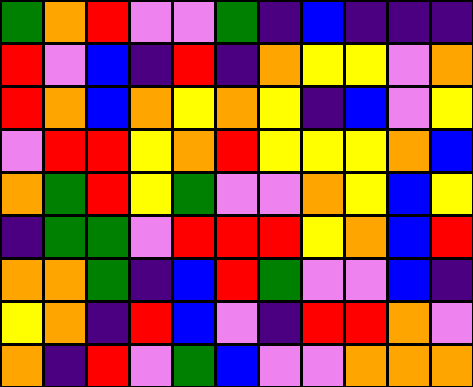[["green", "orange", "red", "violet", "violet", "green", "indigo", "blue", "indigo", "indigo", "indigo"], ["red", "violet", "blue", "indigo", "red", "indigo", "orange", "yellow", "yellow", "violet", "orange"], ["red", "orange", "blue", "orange", "yellow", "orange", "yellow", "indigo", "blue", "violet", "yellow"], ["violet", "red", "red", "yellow", "orange", "red", "yellow", "yellow", "yellow", "orange", "blue"], ["orange", "green", "red", "yellow", "green", "violet", "violet", "orange", "yellow", "blue", "yellow"], ["indigo", "green", "green", "violet", "red", "red", "red", "yellow", "orange", "blue", "red"], ["orange", "orange", "green", "indigo", "blue", "red", "green", "violet", "violet", "blue", "indigo"], ["yellow", "orange", "indigo", "red", "blue", "violet", "indigo", "red", "red", "orange", "violet"], ["orange", "indigo", "red", "violet", "green", "blue", "violet", "violet", "orange", "orange", "orange"]]